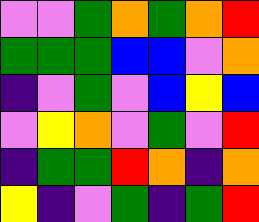[["violet", "violet", "green", "orange", "green", "orange", "red"], ["green", "green", "green", "blue", "blue", "violet", "orange"], ["indigo", "violet", "green", "violet", "blue", "yellow", "blue"], ["violet", "yellow", "orange", "violet", "green", "violet", "red"], ["indigo", "green", "green", "red", "orange", "indigo", "orange"], ["yellow", "indigo", "violet", "green", "indigo", "green", "red"]]